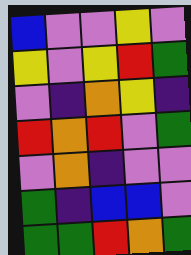[["blue", "violet", "violet", "yellow", "violet"], ["yellow", "violet", "yellow", "red", "green"], ["violet", "indigo", "orange", "yellow", "indigo"], ["red", "orange", "red", "violet", "green"], ["violet", "orange", "indigo", "violet", "violet"], ["green", "indigo", "blue", "blue", "violet"], ["green", "green", "red", "orange", "green"]]